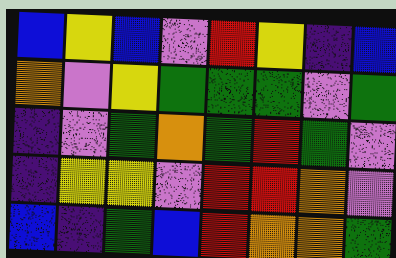[["blue", "yellow", "blue", "violet", "red", "yellow", "indigo", "blue"], ["orange", "violet", "yellow", "green", "green", "green", "violet", "green"], ["indigo", "violet", "green", "orange", "green", "red", "green", "violet"], ["indigo", "yellow", "yellow", "violet", "red", "red", "orange", "violet"], ["blue", "indigo", "green", "blue", "red", "orange", "orange", "green"]]